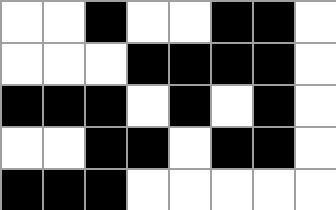[["white", "white", "black", "white", "white", "black", "black", "white"], ["white", "white", "white", "black", "black", "black", "black", "white"], ["black", "black", "black", "white", "black", "white", "black", "white"], ["white", "white", "black", "black", "white", "black", "black", "white"], ["black", "black", "black", "white", "white", "white", "white", "white"]]